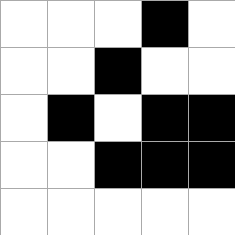[["white", "white", "white", "black", "white"], ["white", "white", "black", "white", "white"], ["white", "black", "white", "black", "black"], ["white", "white", "black", "black", "black"], ["white", "white", "white", "white", "white"]]